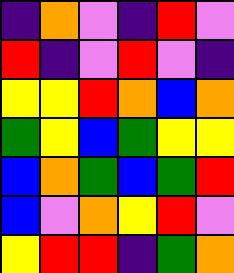[["indigo", "orange", "violet", "indigo", "red", "violet"], ["red", "indigo", "violet", "red", "violet", "indigo"], ["yellow", "yellow", "red", "orange", "blue", "orange"], ["green", "yellow", "blue", "green", "yellow", "yellow"], ["blue", "orange", "green", "blue", "green", "red"], ["blue", "violet", "orange", "yellow", "red", "violet"], ["yellow", "red", "red", "indigo", "green", "orange"]]